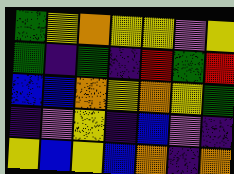[["green", "yellow", "orange", "yellow", "yellow", "violet", "yellow"], ["green", "indigo", "green", "indigo", "red", "green", "red"], ["blue", "blue", "orange", "yellow", "orange", "yellow", "green"], ["indigo", "violet", "yellow", "indigo", "blue", "violet", "indigo"], ["yellow", "blue", "yellow", "blue", "orange", "indigo", "orange"]]